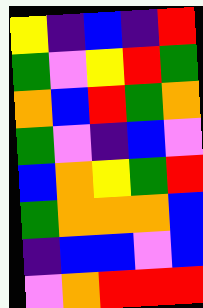[["yellow", "indigo", "blue", "indigo", "red"], ["green", "violet", "yellow", "red", "green"], ["orange", "blue", "red", "green", "orange"], ["green", "violet", "indigo", "blue", "violet"], ["blue", "orange", "yellow", "green", "red"], ["green", "orange", "orange", "orange", "blue"], ["indigo", "blue", "blue", "violet", "blue"], ["violet", "orange", "red", "red", "red"]]